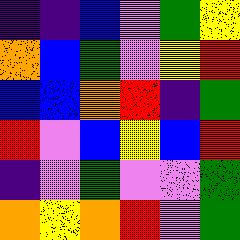[["indigo", "indigo", "blue", "violet", "green", "yellow"], ["orange", "blue", "green", "violet", "yellow", "red"], ["blue", "blue", "orange", "red", "indigo", "green"], ["red", "violet", "blue", "yellow", "blue", "red"], ["indigo", "violet", "green", "violet", "violet", "green"], ["orange", "yellow", "orange", "red", "violet", "green"]]